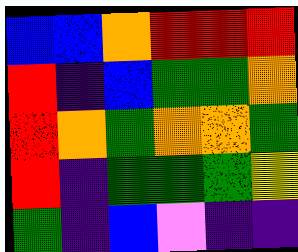[["blue", "blue", "orange", "red", "red", "red"], ["red", "indigo", "blue", "green", "green", "orange"], ["red", "orange", "green", "orange", "orange", "green"], ["red", "indigo", "green", "green", "green", "yellow"], ["green", "indigo", "blue", "violet", "indigo", "indigo"]]